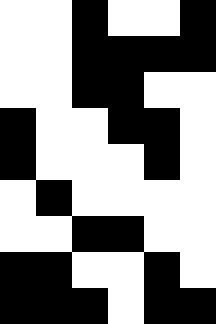[["white", "white", "black", "white", "white", "black"], ["white", "white", "black", "black", "black", "black"], ["white", "white", "black", "black", "white", "white"], ["black", "white", "white", "black", "black", "white"], ["black", "white", "white", "white", "black", "white"], ["white", "black", "white", "white", "white", "white"], ["white", "white", "black", "black", "white", "white"], ["black", "black", "white", "white", "black", "white"], ["black", "black", "black", "white", "black", "black"]]